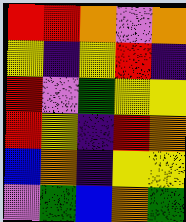[["red", "red", "orange", "violet", "orange"], ["yellow", "indigo", "yellow", "red", "indigo"], ["red", "violet", "green", "yellow", "yellow"], ["red", "yellow", "indigo", "red", "orange"], ["blue", "orange", "indigo", "yellow", "yellow"], ["violet", "green", "blue", "orange", "green"]]